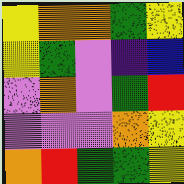[["yellow", "orange", "orange", "green", "yellow"], ["yellow", "green", "violet", "indigo", "blue"], ["violet", "orange", "violet", "green", "red"], ["violet", "violet", "violet", "orange", "yellow"], ["orange", "red", "green", "green", "yellow"]]